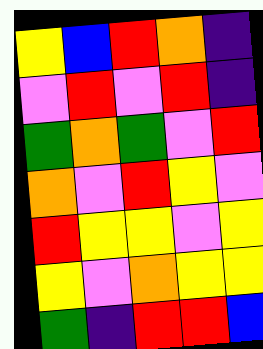[["yellow", "blue", "red", "orange", "indigo"], ["violet", "red", "violet", "red", "indigo"], ["green", "orange", "green", "violet", "red"], ["orange", "violet", "red", "yellow", "violet"], ["red", "yellow", "yellow", "violet", "yellow"], ["yellow", "violet", "orange", "yellow", "yellow"], ["green", "indigo", "red", "red", "blue"]]